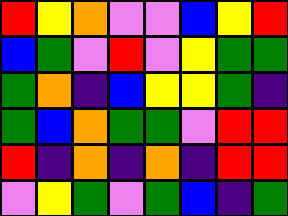[["red", "yellow", "orange", "violet", "violet", "blue", "yellow", "red"], ["blue", "green", "violet", "red", "violet", "yellow", "green", "green"], ["green", "orange", "indigo", "blue", "yellow", "yellow", "green", "indigo"], ["green", "blue", "orange", "green", "green", "violet", "red", "red"], ["red", "indigo", "orange", "indigo", "orange", "indigo", "red", "red"], ["violet", "yellow", "green", "violet", "green", "blue", "indigo", "green"]]